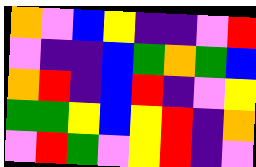[["orange", "violet", "blue", "yellow", "indigo", "indigo", "violet", "red"], ["violet", "indigo", "indigo", "blue", "green", "orange", "green", "blue"], ["orange", "red", "indigo", "blue", "red", "indigo", "violet", "yellow"], ["green", "green", "yellow", "blue", "yellow", "red", "indigo", "orange"], ["violet", "red", "green", "violet", "yellow", "red", "indigo", "violet"]]